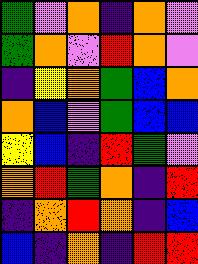[["green", "violet", "orange", "indigo", "orange", "violet"], ["green", "orange", "violet", "red", "orange", "violet"], ["indigo", "yellow", "orange", "green", "blue", "orange"], ["orange", "blue", "violet", "green", "blue", "blue"], ["yellow", "blue", "indigo", "red", "green", "violet"], ["orange", "red", "green", "orange", "indigo", "red"], ["indigo", "orange", "red", "orange", "indigo", "blue"], ["blue", "indigo", "orange", "indigo", "red", "red"]]